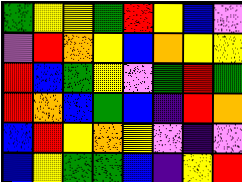[["green", "yellow", "yellow", "green", "red", "yellow", "blue", "violet"], ["violet", "red", "orange", "yellow", "blue", "orange", "yellow", "yellow"], ["red", "blue", "green", "yellow", "violet", "green", "red", "green"], ["red", "orange", "blue", "green", "blue", "indigo", "red", "orange"], ["blue", "red", "yellow", "orange", "yellow", "violet", "indigo", "violet"], ["blue", "yellow", "green", "green", "blue", "indigo", "yellow", "red"]]